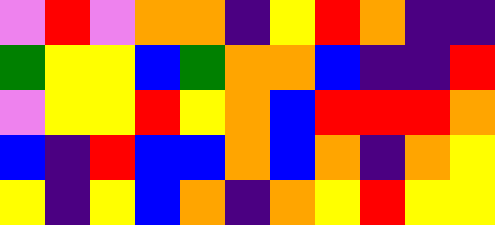[["violet", "red", "violet", "orange", "orange", "indigo", "yellow", "red", "orange", "indigo", "indigo"], ["green", "yellow", "yellow", "blue", "green", "orange", "orange", "blue", "indigo", "indigo", "red"], ["violet", "yellow", "yellow", "red", "yellow", "orange", "blue", "red", "red", "red", "orange"], ["blue", "indigo", "red", "blue", "blue", "orange", "blue", "orange", "indigo", "orange", "yellow"], ["yellow", "indigo", "yellow", "blue", "orange", "indigo", "orange", "yellow", "red", "yellow", "yellow"]]